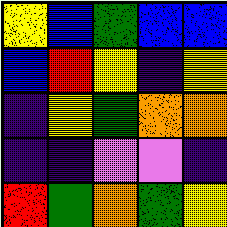[["yellow", "blue", "green", "blue", "blue"], ["blue", "red", "yellow", "indigo", "yellow"], ["indigo", "yellow", "green", "orange", "orange"], ["indigo", "indigo", "violet", "violet", "indigo"], ["red", "green", "orange", "green", "yellow"]]